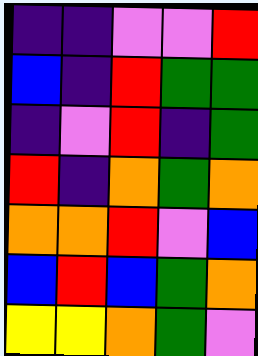[["indigo", "indigo", "violet", "violet", "red"], ["blue", "indigo", "red", "green", "green"], ["indigo", "violet", "red", "indigo", "green"], ["red", "indigo", "orange", "green", "orange"], ["orange", "orange", "red", "violet", "blue"], ["blue", "red", "blue", "green", "orange"], ["yellow", "yellow", "orange", "green", "violet"]]